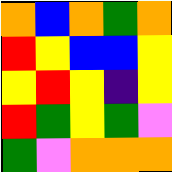[["orange", "blue", "orange", "green", "orange"], ["red", "yellow", "blue", "blue", "yellow"], ["yellow", "red", "yellow", "indigo", "yellow"], ["red", "green", "yellow", "green", "violet"], ["green", "violet", "orange", "orange", "orange"]]